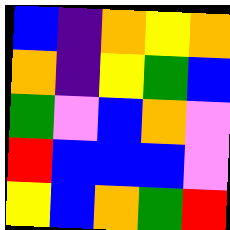[["blue", "indigo", "orange", "yellow", "orange"], ["orange", "indigo", "yellow", "green", "blue"], ["green", "violet", "blue", "orange", "violet"], ["red", "blue", "blue", "blue", "violet"], ["yellow", "blue", "orange", "green", "red"]]